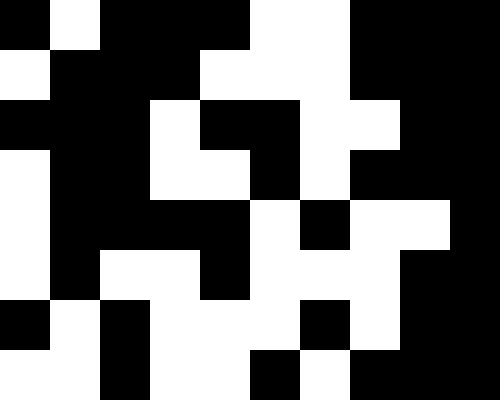[["black", "white", "black", "black", "black", "white", "white", "black", "black", "black"], ["white", "black", "black", "black", "white", "white", "white", "black", "black", "black"], ["black", "black", "black", "white", "black", "black", "white", "white", "black", "black"], ["white", "black", "black", "white", "white", "black", "white", "black", "black", "black"], ["white", "black", "black", "black", "black", "white", "black", "white", "white", "black"], ["white", "black", "white", "white", "black", "white", "white", "white", "black", "black"], ["black", "white", "black", "white", "white", "white", "black", "white", "black", "black"], ["white", "white", "black", "white", "white", "black", "white", "black", "black", "black"]]